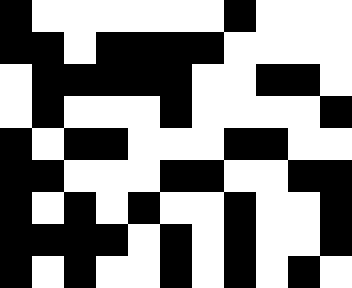[["black", "white", "white", "white", "white", "white", "white", "black", "white", "white", "white"], ["black", "black", "white", "black", "black", "black", "black", "white", "white", "white", "white"], ["white", "black", "black", "black", "black", "black", "white", "white", "black", "black", "white"], ["white", "black", "white", "white", "white", "black", "white", "white", "white", "white", "black"], ["black", "white", "black", "black", "white", "white", "white", "black", "black", "white", "white"], ["black", "black", "white", "white", "white", "black", "black", "white", "white", "black", "black"], ["black", "white", "black", "white", "black", "white", "white", "black", "white", "white", "black"], ["black", "black", "black", "black", "white", "black", "white", "black", "white", "white", "black"], ["black", "white", "black", "white", "white", "black", "white", "black", "white", "black", "white"]]